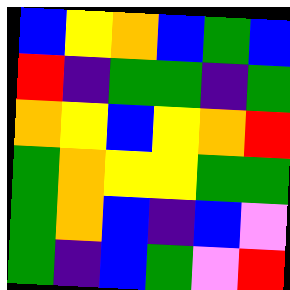[["blue", "yellow", "orange", "blue", "green", "blue"], ["red", "indigo", "green", "green", "indigo", "green"], ["orange", "yellow", "blue", "yellow", "orange", "red"], ["green", "orange", "yellow", "yellow", "green", "green"], ["green", "orange", "blue", "indigo", "blue", "violet"], ["green", "indigo", "blue", "green", "violet", "red"]]